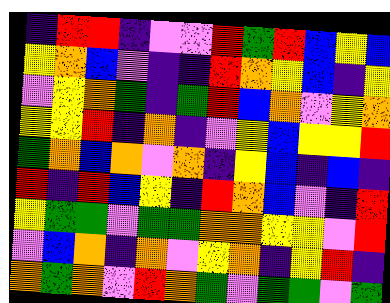[["indigo", "red", "red", "indigo", "violet", "violet", "red", "green", "red", "blue", "yellow", "blue"], ["yellow", "orange", "blue", "violet", "indigo", "indigo", "red", "orange", "yellow", "blue", "indigo", "yellow"], ["violet", "yellow", "orange", "green", "indigo", "green", "red", "blue", "orange", "violet", "yellow", "orange"], ["yellow", "yellow", "red", "indigo", "orange", "indigo", "violet", "yellow", "blue", "yellow", "yellow", "red"], ["green", "orange", "blue", "orange", "violet", "orange", "indigo", "yellow", "blue", "indigo", "blue", "indigo"], ["red", "indigo", "red", "blue", "yellow", "indigo", "red", "orange", "blue", "violet", "indigo", "red"], ["yellow", "green", "green", "violet", "green", "green", "orange", "orange", "yellow", "yellow", "violet", "red"], ["violet", "blue", "orange", "indigo", "orange", "violet", "yellow", "orange", "indigo", "yellow", "red", "indigo"], ["orange", "green", "orange", "violet", "red", "orange", "green", "violet", "green", "green", "violet", "green"]]